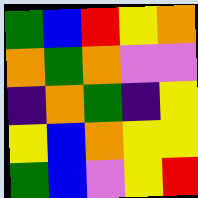[["green", "blue", "red", "yellow", "orange"], ["orange", "green", "orange", "violet", "violet"], ["indigo", "orange", "green", "indigo", "yellow"], ["yellow", "blue", "orange", "yellow", "yellow"], ["green", "blue", "violet", "yellow", "red"]]